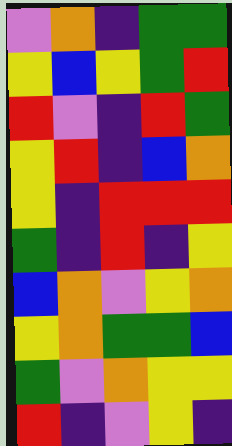[["violet", "orange", "indigo", "green", "green"], ["yellow", "blue", "yellow", "green", "red"], ["red", "violet", "indigo", "red", "green"], ["yellow", "red", "indigo", "blue", "orange"], ["yellow", "indigo", "red", "red", "red"], ["green", "indigo", "red", "indigo", "yellow"], ["blue", "orange", "violet", "yellow", "orange"], ["yellow", "orange", "green", "green", "blue"], ["green", "violet", "orange", "yellow", "yellow"], ["red", "indigo", "violet", "yellow", "indigo"]]